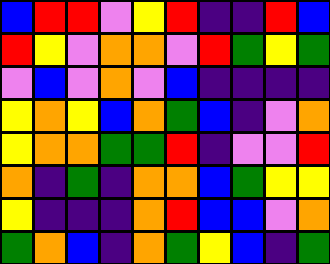[["blue", "red", "red", "violet", "yellow", "red", "indigo", "indigo", "red", "blue"], ["red", "yellow", "violet", "orange", "orange", "violet", "red", "green", "yellow", "green"], ["violet", "blue", "violet", "orange", "violet", "blue", "indigo", "indigo", "indigo", "indigo"], ["yellow", "orange", "yellow", "blue", "orange", "green", "blue", "indigo", "violet", "orange"], ["yellow", "orange", "orange", "green", "green", "red", "indigo", "violet", "violet", "red"], ["orange", "indigo", "green", "indigo", "orange", "orange", "blue", "green", "yellow", "yellow"], ["yellow", "indigo", "indigo", "indigo", "orange", "red", "blue", "blue", "violet", "orange"], ["green", "orange", "blue", "indigo", "orange", "green", "yellow", "blue", "indigo", "green"]]